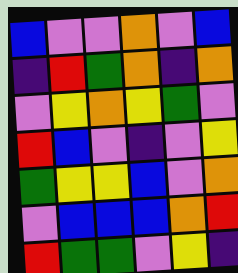[["blue", "violet", "violet", "orange", "violet", "blue"], ["indigo", "red", "green", "orange", "indigo", "orange"], ["violet", "yellow", "orange", "yellow", "green", "violet"], ["red", "blue", "violet", "indigo", "violet", "yellow"], ["green", "yellow", "yellow", "blue", "violet", "orange"], ["violet", "blue", "blue", "blue", "orange", "red"], ["red", "green", "green", "violet", "yellow", "indigo"]]